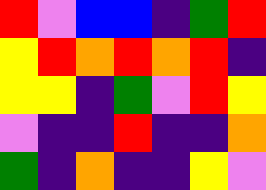[["red", "violet", "blue", "blue", "indigo", "green", "red"], ["yellow", "red", "orange", "red", "orange", "red", "indigo"], ["yellow", "yellow", "indigo", "green", "violet", "red", "yellow"], ["violet", "indigo", "indigo", "red", "indigo", "indigo", "orange"], ["green", "indigo", "orange", "indigo", "indigo", "yellow", "violet"]]